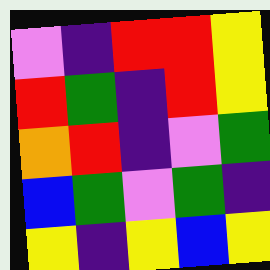[["violet", "indigo", "red", "red", "yellow"], ["red", "green", "indigo", "red", "yellow"], ["orange", "red", "indigo", "violet", "green"], ["blue", "green", "violet", "green", "indigo"], ["yellow", "indigo", "yellow", "blue", "yellow"]]